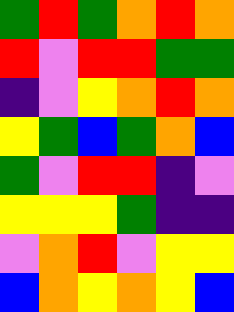[["green", "red", "green", "orange", "red", "orange"], ["red", "violet", "red", "red", "green", "green"], ["indigo", "violet", "yellow", "orange", "red", "orange"], ["yellow", "green", "blue", "green", "orange", "blue"], ["green", "violet", "red", "red", "indigo", "violet"], ["yellow", "yellow", "yellow", "green", "indigo", "indigo"], ["violet", "orange", "red", "violet", "yellow", "yellow"], ["blue", "orange", "yellow", "orange", "yellow", "blue"]]